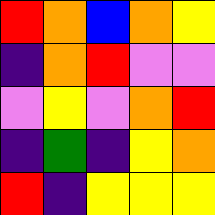[["red", "orange", "blue", "orange", "yellow"], ["indigo", "orange", "red", "violet", "violet"], ["violet", "yellow", "violet", "orange", "red"], ["indigo", "green", "indigo", "yellow", "orange"], ["red", "indigo", "yellow", "yellow", "yellow"]]